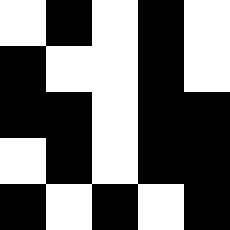[["white", "black", "white", "black", "white"], ["black", "white", "white", "black", "white"], ["black", "black", "white", "black", "black"], ["white", "black", "white", "black", "black"], ["black", "white", "black", "white", "black"]]